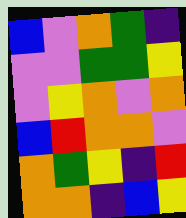[["blue", "violet", "orange", "green", "indigo"], ["violet", "violet", "green", "green", "yellow"], ["violet", "yellow", "orange", "violet", "orange"], ["blue", "red", "orange", "orange", "violet"], ["orange", "green", "yellow", "indigo", "red"], ["orange", "orange", "indigo", "blue", "yellow"]]